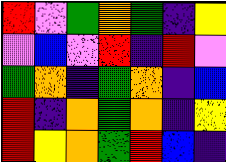[["red", "violet", "green", "orange", "green", "indigo", "yellow"], ["violet", "blue", "violet", "red", "indigo", "red", "violet"], ["green", "orange", "indigo", "green", "orange", "indigo", "blue"], ["red", "indigo", "orange", "green", "orange", "indigo", "yellow"], ["red", "yellow", "orange", "green", "red", "blue", "indigo"]]